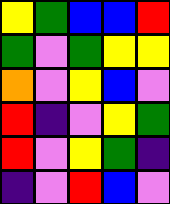[["yellow", "green", "blue", "blue", "red"], ["green", "violet", "green", "yellow", "yellow"], ["orange", "violet", "yellow", "blue", "violet"], ["red", "indigo", "violet", "yellow", "green"], ["red", "violet", "yellow", "green", "indigo"], ["indigo", "violet", "red", "blue", "violet"]]